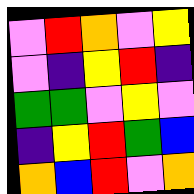[["violet", "red", "orange", "violet", "yellow"], ["violet", "indigo", "yellow", "red", "indigo"], ["green", "green", "violet", "yellow", "violet"], ["indigo", "yellow", "red", "green", "blue"], ["orange", "blue", "red", "violet", "orange"]]